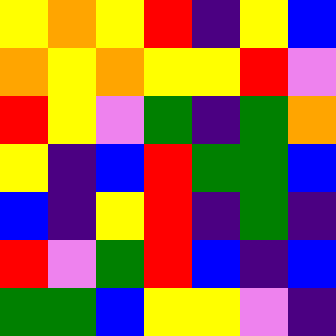[["yellow", "orange", "yellow", "red", "indigo", "yellow", "blue"], ["orange", "yellow", "orange", "yellow", "yellow", "red", "violet"], ["red", "yellow", "violet", "green", "indigo", "green", "orange"], ["yellow", "indigo", "blue", "red", "green", "green", "blue"], ["blue", "indigo", "yellow", "red", "indigo", "green", "indigo"], ["red", "violet", "green", "red", "blue", "indigo", "blue"], ["green", "green", "blue", "yellow", "yellow", "violet", "indigo"]]